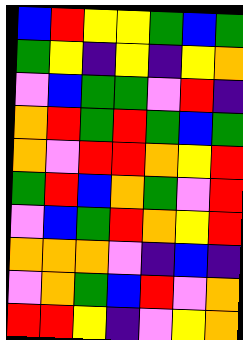[["blue", "red", "yellow", "yellow", "green", "blue", "green"], ["green", "yellow", "indigo", "yellow", "indigo", "yellow", "orange"], ["violet", "blue", "green", "green", "violet", "red", "indigo"], ["orange", "red", "green", "red", "green", "blue", "green"], ["orange", "violet", "red", "red", "orange", "yellow", "red"], ["green", "red", "blue", "orange", "green", "violet", "red"], ["violet", "blue", "green", "red", "orange", "yellow", "red"], ["orange", "orange", "orange", "violet", "indigo", "blue", "indigo"], ["violet", "orange", "green", "blue", "red", "violet", "orange"], ["red", "red", "yellow", "indigo", "violet", "yellow", "orange"]]